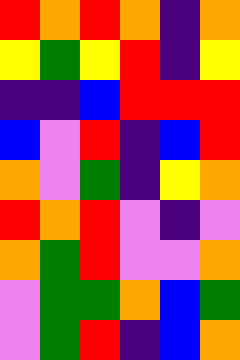[["red", "orange", "red", "orange", "indigo", "orange"], ["yellow", "green", "yellow", "red", "indigo", "yellow"], ["indigo", "indigo", "blue", "red", "red", "red"], ["blue", "violet", "red", "indigo", "blue", "red"], ["orange", "violet", "green", "indigo", "yellow", "orange"], ["red", "orange", "red", "violet", "indigo", "violet"], ["orange", "green", "red", "violet", "violet", "orange"], ["violet", "green", "green", "orange", "blue", "green"], ["violet", "green", "red", "indigo", "blue", "orange"]]